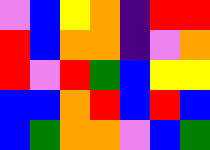[["violet", "blue", "yellow", "orange", "indigo", "red", "red"], ["red", "blue", "orange", "orange", "indigo", "violet", "orange"], ["red", "violet", "red", "green", "blue", "yellow", "yellow"], ["blue", "blue", "orange", "red", "blue", "red", "blue"], ["blue", "green", "orange", "orange", "violet", "blue", "green"]]